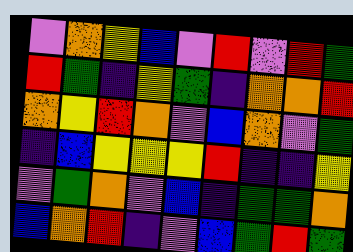[["violet", "orange", "yellow", "blue", "violet", "red", "violet", "red", "green"], ["red", "green", "indigo", "yellow", "green", "indigo", "orange", "orange", "red"], ["orange", "yellow", "red", "orange", "violet", "blue", "orange", "violet", "green"], ["indigo", "blue", "yellow", "yellow", "yellow", "red", "indigo", "indigo", "yellow"], ["violet", "green", "orange", "violet", "blue", "indigo", "green", "green", "orange"], ["blue", "orange", "red", "indigo", "violet", "blue", "green", "red", "green"]]